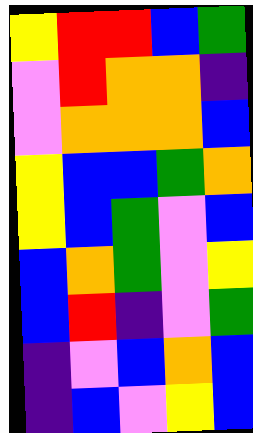[["yellow", "red", "red", "blue", "green"], ["violet", "red", "orange", "orange", "indigo"], ["violet", "orange", "orange", "orange", "blue"], ["yellow", "blue", "blue", "green", "orange"], ["yellow", "blue", "green", "violet", "blue"], ["blue", "orange", "green", "violet", "yellow"], ["blue", "red", "indigo", "violet", "green"], ["indigo", "violet", "blue", "orange", "blue"], ["indigo", "blue", "violet", "yellow", "blue"]]